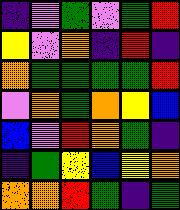[["indigo", "violet", "green", "violet", "green", "red"], ["yellow", "violet", "orange", "indigo", "red", "indigo"], ["orange", "green", "green", "green", "green", "red"], ["violet", "orange", "green", "orange", "yellow", "blue"], ["blue", "violet", "red", "orange", "green", "indigo"], ["indigo", "green", "yellow", "blue", "yellow", "orange"], ["orange", "orange", "red", "green", "indigo", "green"]]